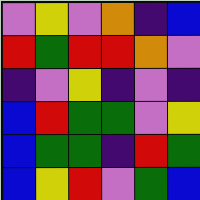[["violet", "yellow", "violet", "orange", "indigo", "blue"], ["red", "green", "red", "red", "orange", "violet"], ["indigo", "violet", "yellow", "indigo", "violet", "indigo"], ["blue", "red", "green", "green", "violet", "yellow"], ["blue", "green", "green", "indigo", "red", "green"], ["blue", "yellow", "red", "violet", "green", "blue"]]